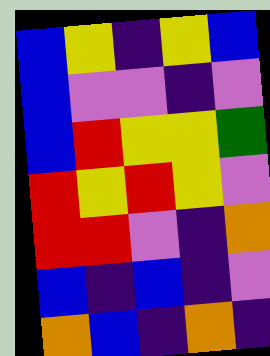[["blue", "yellow", "indigo", "yellow", "blue"], ["blue", "violet", "violet", "indigo", "violet"], ["blue", "red", "yellow", "yellow", "green"], ["red", "yellow", "red", "yellow", "violet"], ["red", "red", "violet", "indigo", "orange"], ["blue", "indigo", "blue", "indigo", "violet"], ["orange", "blue", "indigo", "orange", "indigo"]]